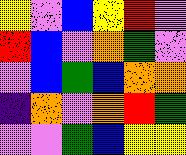[["yellow", "violet", "blue", "yellow", "red", "violet"], ["red", "blue", "violet", "orange", "green", "violet"], ["violet", "blue", "green", "blue", "orange", "orange"], ["indigo", "orange", "violet", "orange", "red", "green"], ["violet", "violet", "green", "blue", "yellow", "yellow"]]